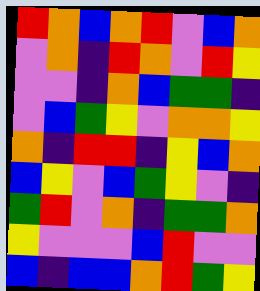[["red", "orange", "blue", "orange", "red", "violet", "blue", "orange"], ["violet", "orange", "indigo", "red", "orange", "violet", "red", "yellow"], ["violet", "violet", "indigo", "orange", "blue", "green", "green", "indigo"], ["violet", "blue", "green", "yellow", "violet", "orange", "orange", "yellow"], ["orange", "indigo", "red", "red", "indigo", "yellow", "blue", "orange"], ["blue", "yellow", "violet", "blue", "green", "yellow", "violet", "indigo"], ["green", "red", "violet", "orange", "indigo", "green", "green", "orange"], ["yellow", "violet", "violet", "violet", "blue", "red", "violet", "violet"], ["blue", "indigo", "blue", "blue", "orange", "red", "green", "yellow"]]